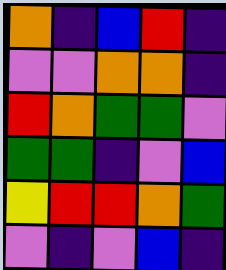[["orange", "indigo", "blue", "red", "indigo"], ["violet", "violet", "orange", "orange", "indigo"], ["red", "orange", "green", "green", "violet"], ["green", "green", "indigo", "violet", "blue"], ["yellow", "red", "red", "orange", "green"], ["violet", "indigo", "violet", "blue", "indigo"]]